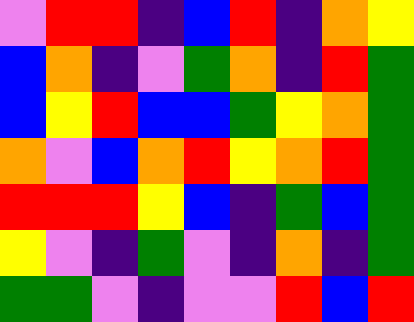[["violet", "red", "red", "indigo", "blue", "red", "indigo", "orange", "yellow"], ["blue", "orange", "indigo", "violet", "green", "orange", "indigo", "red", "green"], ["blue", "yellow", "red", "blue", "blue", "green", "yellow", "orange", "green"], ["orange", "violet", "blue", "orange", "red", "yellow", "orange", "red", "green"], ["red", "red", "red", "yellow", "blue", "indigo", "green", "blue", "green"], ["yellow", "violet", "indigo", "green", "violet", "indigo", "orange", "indigo", "green"], ["green", "green", "violet", "indigo", "violet", "violet", "red", "blue", "red"]]